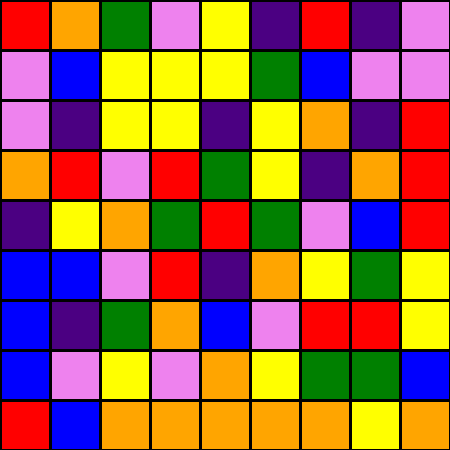[["red", "orange", "green", "violet", "yellow", "indigo", "red", "indigo", "violet"], ["violet", "blue", "yellow", "yellow", "yellow", "green", "blue", "violet", "violet"], ["violet", "indigo", "yellow", "yellow", "indigo", "yellow", "orange", "indigo", "red"], ["orange", "red", "violet", "red", "green", "yellow", "indigo", "orange", "red"], ["indigo", "yellow", "orange", "green", "red", "green", "violet", "blue", "red"], ["blue", "blue", "violet", "red", "indigo", "orange", "yellow", "green", "yellow"], ["blue", "indigo", "green", "orange", "blue", "violet", "red", "red", "yellow"], ["blue", "violet", "yellow", "violet", "orange", "yellow", "green", "green", "blue"], ["red", "blue", "orange", "orange", "orange", "orange", "orange", "yellow", "orange"]]